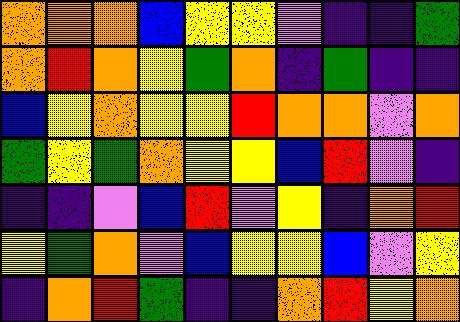[["orange", "orange", "orange", "blue", "yellow", "yellow", "violet", "indigo", "indigo", "green"], ["orange", "red", "orange", "yellow", "green", "orange", "indigo", "green", "indigo", "indigo"], ["blue", "yellow", "orange", "yellow", "yellow", "red", "orange", "orange", "violet", "orange"], ["green", "yellow", "green", "orange", "yellow", "yellow", "blue", "red", "violet", "indigo"], ["indigo", "indigo", "violet", "blue", "red", "violet", "yellow", "indigo", "orange", "red"], ["yellow", "green", "orange", "violet", "blue", "yellow", "yellow", "blue", "violet", "yellow"], ["indigo", "orange", "red", "green", "indigo", "indigo", "orange", "red", "yellow", "orange"]]